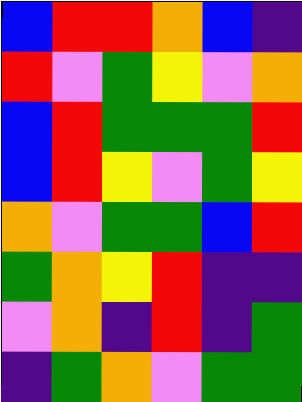[["blue", "red", "red", "orange", "blue", "indigo"], ["red", "violet", "green", "yellow", "violet", "orange"], ["blue", "red", "green", "green", "green", "red"], ["blue", "red", "yellow", "violet", "green", "yellow"], ["orange", "violet", "green", "green", "blue", "red"], ["green", "orange", "yellow", "red", "indigo", "indigo"], ["violet", "orange", "indigo", "red", "indigo", "green"], ["indigo", "green", "orange", "violet", "green", "green"]]